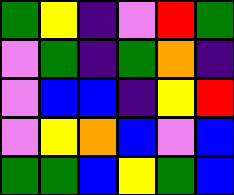[["green", "yellow", "indigo", "violet", "red", "green"], ["violet", "green", "indigo", "green", "orange", "indigo"], ["violet", "blue", "blue", "indigo", "yellow", "red"], ["violet", "yellow", "orange", "blue", "violet", "blue"], ["green", "green", "blue", "yellow", "green", "blue"]]